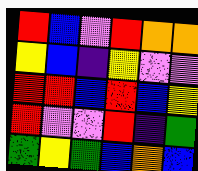[["red", "blue", "violet", "red", "orange", "orange"], ["yellow", "blue", "indigo", "yellow", "violet", "violet"], ["red", "red", "blue", "red", "blue", "yellow"], ["red", "violet", "violet", "red", "indigo", "green"], ["green", "yellow", "green", "blue", "orange", "blue"]]